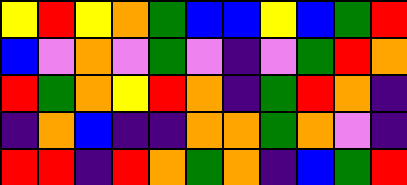[["yellow", "red", "yellow", "orange", "green", "blue", "blue", "yellow", "blue", "green", "red"], ["blue", "violet", "orange", "violet", "green", "violet", "indigo", "violet", "green", "red", "orange"], ["red", "green", "orange", "yellow", "red", "orange", "indigo", "green", "red", "orange", "indigo"], ["indigo", "orange", "blue", "indigo", "indigo", "orange", "orange", "green", "orange", "violet", "indigo"], ["red", "red", "indigo", "red", "orange", "green", "orange", "indigo", "blue", "green", "red"]]